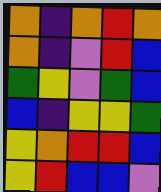[["orange", "indigo", "orange", "red", "orange"], ["orange", "indigo", "violet", "red", "blue"], ["green", "yellow", "violet", "green", "blue"], ["blue", "indigo", "yellow", "yellow", "green"], ["yellow", "orange", "red", "red", "blue"], ["yellow", "red", "blue", "blue", "violet"]]